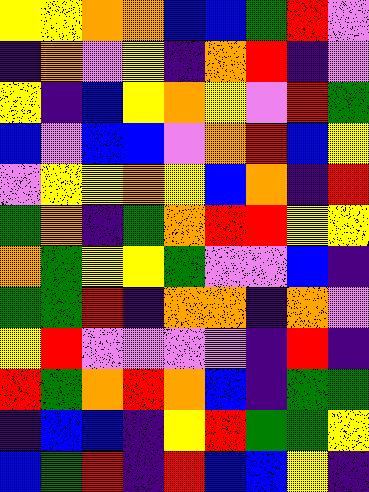[["yellow", "yellow", "orange", "orange", "blue", "blue", "green", "red", "violet"], ["indigo", "orange", "violet", "yellow", "indigo", "orange", "red", "indigo", "violet"], ["yellow", "indigo", "blue", "yellow", "orange", "yellow", "violet", "red", "green"], ["blue", "violet", "blue", "blue", "violet", "orange", "red", "blue", "yellow"], ["violet", "yellow", "yellow", "orange", "yellow", "blue", "orange", "indigo", "red"], ["green", "orange", "indigo", "green", "orange", "red", "red", "yellow", "yellow"], ["orange", "green", "yellow", "yellow", "green", "violet", "violet", "blue", "indigo"], ["green", "green", "red", "indigo", "orange", "orange", "indigo", "orange", "violet"], ["yellow", "red", "violet", "violet", "violet", "violet", "indigo", "red", "indigo"], ["red", "green", "orange", "red", "orange", "blue", "indigo", "green", "green"], ["indigo", "blue", "blue", "indigo", "yellow", "red", "green", "green", "yellow"], ["blue", "green", "red", "indigo", "red", "blue", "blue", "yellow", "indigo"]]